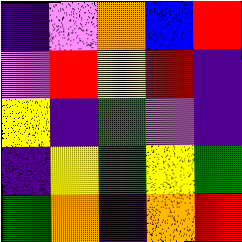[["indigo", "violet", "orange", "blue", "red"], ["violet", "red", "yellow", "red", "indigo"], ["yellow", "indigo", "green", "violet", "indigo"], ["indigo", "yellow", "green", "yellow", "green"], ["green", "orange", "indigo", "orange", "red"]]